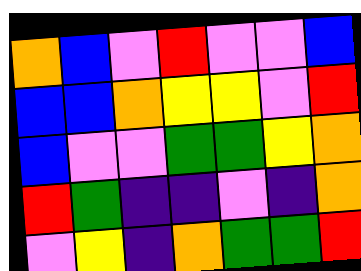[["orange", "blue", "violet", "red", "violet", "violet", "blue"], ["blue", "blue", "orange", "yellow", "yellow", "violet", "red"], ["blue", "violet", "violet", "green", "green", "yellow", "orange"], ["red", "green", "indigo", "indigo", "violet", "indigo", "orange"], ["violet", "yellow", "indigo", "orange", "green", "green", "red"]]